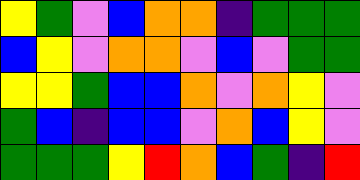[["yellow", "green", "violet", "blue", "orange", "orange", "indigo", "green", "green", "green"], ["blue", "yellow", "violet", "orange", "orange", "violet", "blue", "violet", "green", "green"], ["yellow", "yellow", "green", "blue", "blue", "orange", "violet", "orange", "yellow", "violet"], ["green", "blue", "indigo", "blue", "blue", "violet", "orange", "blue", "yellow", "violet"], ["green", "green", "green", "yellow", "red", "orange", "blue", "green", "indigo", "red"]]